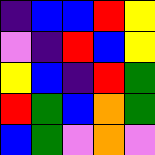[["indigo", "blue", "blue", "red", "yellow"], ["violet", "indigo", "red", "blue", "yellow"], ["yellow", "blue", "indigo", "red", "green"], ["red", "green", "blue", "orange", "green"], ["blue", "green", "violet", "orange", "violet"]]